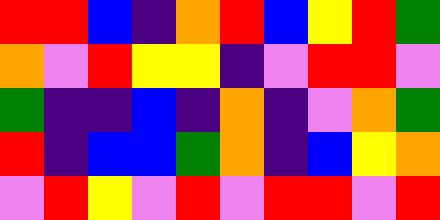[["red", "red", "blue", "indigo", "orange", "red", "blue", "yellow", "red", "green"], ["orange", "violet", "red", "yellow", "yellow", "indigo", "violet", "red", "red", "violet"], ["green", "indigo", "indigo", "blue", "indigo", "orange", "indigo", "violet", "orange", "green"], ["red", "indigo", "blue", "blue", "green", "orange", "indigo", "blue", "yellow", "orange"], ["violet", "red", "yellow", "violet", "red", "violet", "red", "red", "violet", "red"]]